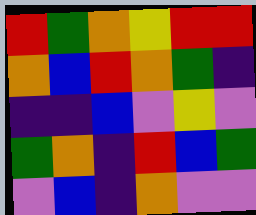[["red", "green", "orange", "yellow", "red", "red"], ["orange", "blue", "red", "orange", "green", "indigo"], ["indigo", "indigo", "blue", "violet", "yellow", "violet"], ["green", "orange", "indigo", "red", "blue", "green"], ["violet", "blue", "indigo", "orange", "violet", "violet"]]